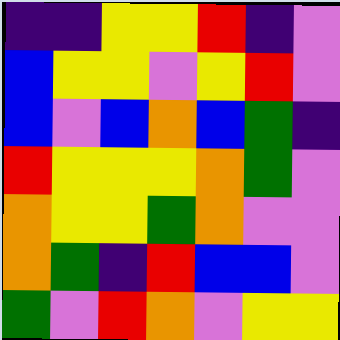[["indigo", "indigo", "yellow", "yellow", "red", "indigo", "violet"], ["blue", "yellow", "yellow", "violet", "yellow", "red", "violet"], ["blue", "violet", "blue", "orange", "blue", "green", "indigo"], ["red", "yellow", "yellow", "yellow", "orange", "green", "violet"], ["orange", "yellow", "yellow", "green", "orange", "violet", "violet"], ["orange", "green", "indigo", "red", "blue", "blue", "violet"], ["green", "violet", "red", "orange", "violet", "yellow", "yellow"]]